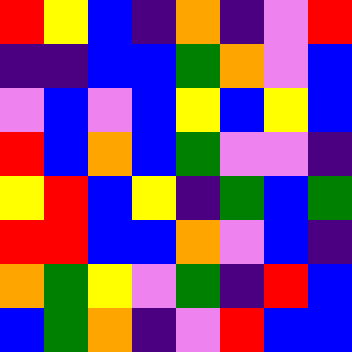[["red", "yellow", "blue", "indigo", "orange", "indigo", "violet", "red"], ["indigo", "indigo", "blue", "blue", "green", "orange", "violet", "blue"], ["violet", "blue", "violet", "blue", "yellow", "blue", "yellow", "blue"], ["red", "blue", "orange", "blue", "green", "violet", "violet", "indigo"], ["yellow", "red", "blue", "yellow", "indigo", "green", "blue", "green"], ["red", "red", "blue", "blue", "orange", "violet", "blue", "indigo"], ["orange", "green", "yellow", "violet", "green", "indigo", "red", "blue"], ["blue", "green", "orange", "indigo", "violet", "red", "blue", "blue"]]